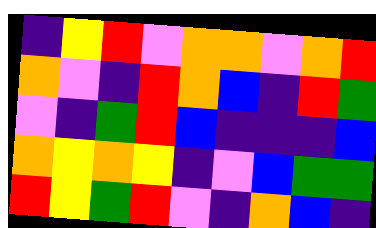[["indigo", "yellow", "red", "violet", "orange", "orange", "violet", "orange", "red"], ["orange", "violet", "indigo", "red", "orange", "blue", "indigo", "red", "green"], ["violet", "indigo", "green", "red", "blue", "indigo", "indigo", "indigo", "blue"], ["orange", "yellow", "orange", "yellow", "indigo", "violet", "blue", "green", "green"], ["red", "yellow", "green", "red", "violet", "indigo", "orange", "blue", "indigo"]]